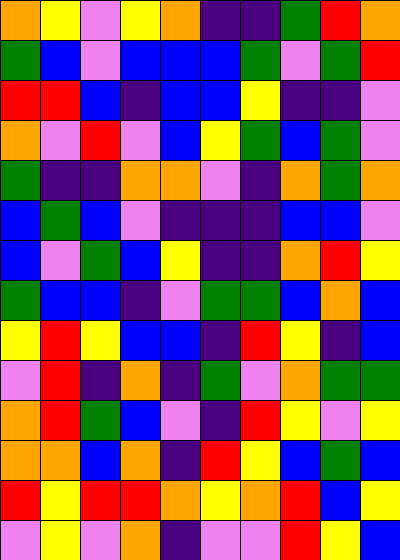[["orange", "yellow", "violet", "yellow", "orange", "indigo", "indigo", "green", "red", "orange"], ["green", "blue", "violet", "blue", "blue", "blue", "green", "violet", "green", "red"], ["red", "red", "blue", "indigo", "blue", "blue", "yellow", "indigo", "indigo", "violet"], ["orange", "violet", "red", "violet", "blue", "yellow", "green", "blue", "green", "violet"], ["green", "indigo", "indigo", "orange", "orange", "violet", "indigo", "orange", "green", "orange"], ["blue", "green", "blue", "violet", "indigo", "indigo", "indigo", "blue", "blue", "violet"], ["blue", "violet", "green", "blue", "yellow", "indigo", "indigo", "orange", "red", "yellow"], ["green", "blue", "blue", "indigo", "violet", "green", "green", "blue", "orange", "blue"], ["yellow", "red", "yellow", "blue", "blue", "indigo", "red", "yellow", "indigo", "blue"], ["violet", "red", "indigo", "orange", "indigo", "green", "violet", "orange", "green", "green"], ["orange", "red", "green", "blue", "violet", "indigo", "red", "yellow", "violet", "yellow"], ["orange", "orange", "blue", "orange", "indigo", "red", "yellow", "blue", "green", "blue"], ["red", "yellow", "red", "red", "orange", "yellow", "orange", "red", "blue", "yellow"], ["violet", "yellow", "violet", "orange", "indigo", "violet", "violet", "red", "yellow", "blue"]]